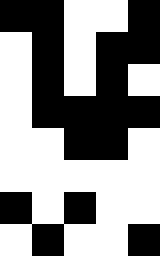[["black", "black", "white", "white", "black"], ["white", "black", "white", "black", "black"], ["white", "black", "white", "black", "white"], ["white", "black", "black", "black", "black"], ["white", "white", "black", "black", "white"], ["white", "white", "white", "white", "white"], ["black", "white", "black", "white", "white"], ["white", "black", "white", "white", "black"]]